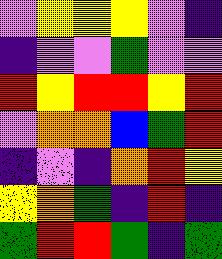[["violet", "yellow", "yellow", "yellow", "violet", "indigo"], ["indigo", "violet", "violet", "green", "violet", "violet"], ["red", "yellow", "red", "red", "yellow", "red"], ["violet", "orange", "orange", "blue", "green", "red"], ["indigo", "violet", "indigo", "orange", "red", "yellow"], ["yellow", "orange", "green", "indigo", "red", "indigo"], ["green", "red", "red", "green", "indigo", "green"]]